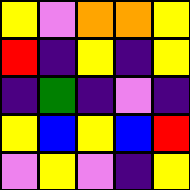[["yellow", "violet", "orange", "orange", "yellow"], ["red", "indigo", "yellow", "indigo", "yellow"], ["indigo", "green", "indigo", "violet", "indigo"], ["yellow", "blue", "yellow", "blue", "red"], ["violet", "yellow", "violet", "indigo", "yellow"]]